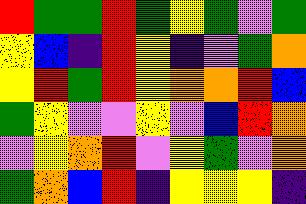[["red", "green", "green", "red", "green", "yellow", "green", "violet", "green"], ["yellow", "blue", "indigo", "red", "yellow", "indigo", "violet", "green", "orange"], ["yellow", "red", "green", "red", "yellow", "orange", "orange", "red", "blue"], ["green", "yellow", "violet", "violet", "yellow", "violet", "blue", "red", "orange"], ["violet", "yellow", "orange", "red", "violet", "yellow", "green", "violet", "orange"], ["green", "orange", "blue", "red", "indigo", "yellow", "yellow", "yellow", "indigo"]]